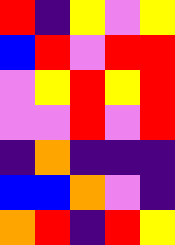[["red", "indigo", "yellow", "violet", "yellow"], ["blue", "red", "violet", "red", "red"], ["violet", "yellow", "red", "yellow", "red"], ["violet", "violet", "red", "violet", "red"], ["indigo", "orange", "indigo", "indigo", "indigo"], ["blue", "blue", "orange", "violet", "indigo"], ["orange", "red", "indigo", "red", "yellow"]]